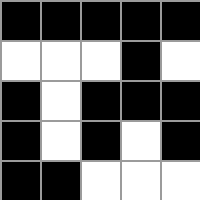[["black", "black", "black", "black", "black"], ["white", "white", "white", "black", "white"], ["black", "white", "black", "black", "black"], ["black", "white", "black", "white", "black"], ["black", "black", "white", "white", "white"]]